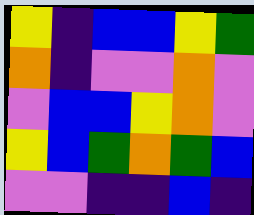[["yellow", "indigo", "blue", "blue", "yellow", "green"], ["orange", "indigo", "violet", "violet", "orange", "violet"], ["violet", "blue", "blue", "yellow", "orange", "violet"], ["yellow", "blue", "green", "orange", "green", "blue"], ["violet", "violet", "indigo", "indigo", "blue", "indigo"]]